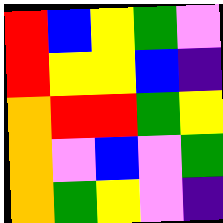[["red", "blue", "yellow", "green", "violet"], ["red", "yellow", "yellow", "blue", "indigo"], ["orange", "red", "red", "green", "yellow"], ["orange", "violet", "blue", "violet", "green"], ["orange", "green", "yellow", "violet", "indigo"]]